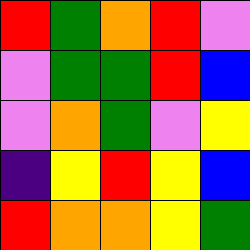[["red", "green", "orange", "red", "violet"], ["violet", "green", "green", "red", "blue"], ["violet", "orange", "green", "violet", "yellow"], ["indigo", "yellow", "red", "yellow", "blue"], ["red", "orange", "orange", "yellow", "green"]]